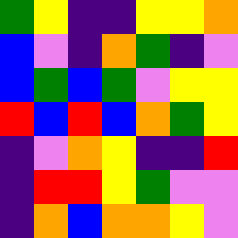[["green", "yellow", "indigo", "indigo", "yellow", "yellow", "orange"], ["blue", "violet", "indigo", "orange", "green", "indigo", "violet"], ["blue", "green", "blue", "green", "violet", "yellow", "yellow"], ["red", "blue", "red", "blue", "orange", "green", "yellow"], ["indigo", "violet", "orange", "yellow", "indigo", "indigo", "red"], ["indigo", "red", "red", "yellow", "green", "violet", "violet"], ["indigo", "orange", "blue", "orange", "orange", "yellow", "violet"]]